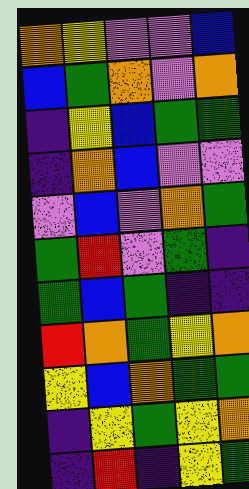[["orange", "yellow", "violet", "violet", "blue"], ["blue", "green", "orange", "violet", "orange"], ["indigo", "yellow", "blue", "green", "green"], ["indigo", "orange", "blue", "violet", "violet"], ["violet", "blue", "violet", "orange", "green"], ["green", "red", "violet", "green", "indigo"], ["green", "blue", "green", "indigo", "indigo"], ["red", "orange", "green", "yellow", "orange"], ["yellow", "blue", "orange", "green", "green"], ["indigo", "yellow", "green", "yellow", "orange"], ["indigo", "red", "indigo", "yellow", "green"]]